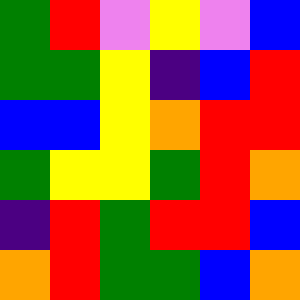[["green", "red", "violet", "yellow", "violet", "blue"], ["green", "green", "yellow", "indigo", "blue", "red"], ["blue", "blue", "yellow", "orange", "red", "red"], ["green", "yellow", "yellow", "green", "red", "orange"], ["indigo", "red", "green", "red", "red", "blue"], ["orange", "red", "green", "green", "blue", "orange"]]